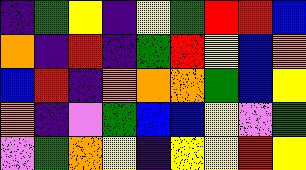[["indigo", "green", "yellow", "indigo", "yellow", "green", "red", "red", "blue"], ["orange", "indigo", "red", "indigo", "green", "red", "yellow", "blue", "orange"], ["blue", "red", "indigo", "orange", "orange", "orange", "green", "blue", "yellow"], ["orange", "indigo", "violet", "green", "blue", "blue", "yellow", "violet", "green"], ["violet", "green", "orange", "yellow", "indigo", "yellow", "yellow", "red", "yellow"]]